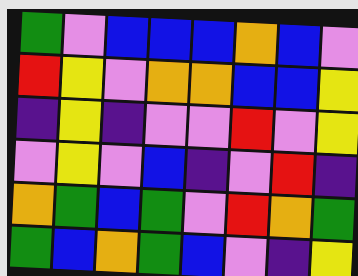[["green", "violet", "blue", "blue", "blue", "orange", "blue", "violet"], ["red", "yellow", "violet", "orange", "orange", "blue", "blue", "yellow"], ["indigo", "yellow", "indigo", "violet", "violet", "red", "violet", "yellow"], ["violet", "yellow", "violet", "blue", "indigo", "violet", "red", "indigo"], ["orange", "green", "blue", "green", "violet", "red", "orange", "green"], ["green", "blue", "orange", "green", "blue", "violet", "indigo", "yellow"]]